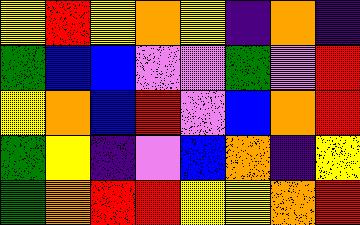[["yellow", "red", "yellow", "orange", "yellow", "indigo", "orange", "indigo"], ["green", "blue", "blue", "violet", "violet", "green", "violet", "red"], ["yellow", "orange", "blue", "red", "violet", "blue", "orange", "red"], ["green", "yellow", "indigo", "violet", "blue", "orange", "indigo", "yellow"], ["green", "orange", "red", "red", "yellow", "yellow", "orange", "red"]]